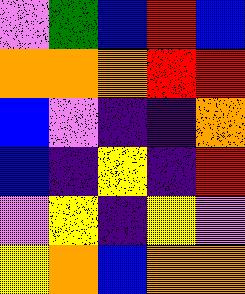[["violet", "green", "blue", "red", "blue"], ["orange", "orange", "orange", "red", "red"], ["blue", "violet", "indigo", "indigo", "orange"], ["blue", "indigo", "yellow", "indigo", "red"], ["violet", "yellow", "indigo", "yellow", "violet"], ["yellow", "orange", "blue", "orange", "orange"]]